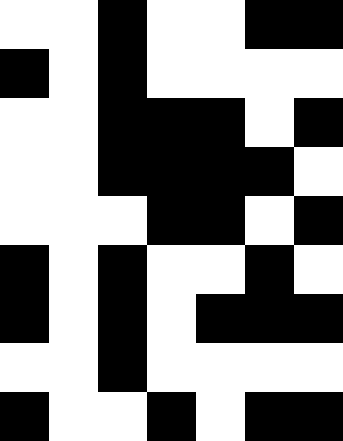[["white", "white", "black", "white", "white", "black", "black"], ["black", "white", "black", "white", "white", "white", "white"], ["white", "white", "black", "black", "black", "white", "black"], ["white", "white", "black", "black", "black", "black", "white"], ["white", "white", "white", "black", "black", "white", "black"], ["black", "white", "black", "white", "white", "black", "white"], ["black", "white", "black", "white", "black", "black", "black"], ["white", "white", "black", "white", "white", "white", "white"], ["black", "white", "white", "black", "white", "black", "black"]]